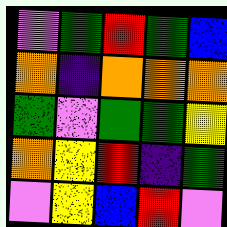[["violet", "green", "red", "green", "blue"], ["orange", "indigo", "orange", "orange", "orange"], ["green", "violet", "green", "green", "yellow"], ["orange", "yellow", "red", "indigo", "green"], ["violet", "yellow", "blue", "red", "violet"]]